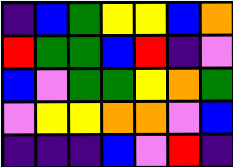[["indigo", "blue", "green", "yellow", "yellow", "blue", "orange"], ["red", "green", "green", "blue", "red", "indigo", "violet"], ["blue", "violet", "green", "green", "yellow", "orange", "green"], ["violet", "yellow", "yellow", "orange", "orange", "violet", "blue"], ["indigo", "indigo", "indigo", "blue", "violet", "red", "indigo"]]